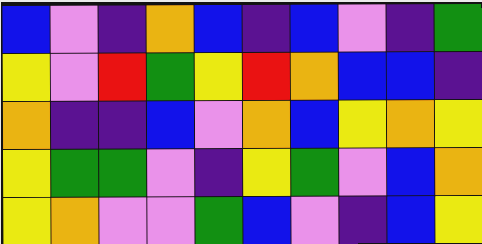[["blue", "violet", "indigo", "orange", "blue", "indigo", "blue", "violet", "indigo", "green"], ["yellow", "violet", "red", "green", "yellow", "red", "orange", "blue", "blue", "indigo"], ["orange", "indigo", "indigo", "blue", "violet", "orange", "blue", "yellow", "orange", "yellow"], ["yellow", "green", "green", "violet", "indigo", "yellow", "green", "violet", "blue", "orange"], ["yellow", "orange", "violet", "violet", "green", "blue", "violet", "indigo", "blue", "yellow"]]